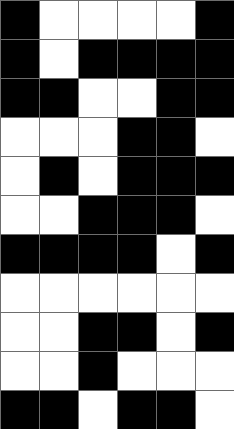[["black", "white", "white", "white", "white", "black"], ["black", "white", "black", "black", "black", "black"], ["black", "black", "white", "white", "black", "black"], ["white", "white", "white", "black", "black", "white"], ["white", "black", "white", "black", "black", "black"], ["white", "white", "black", "black", "black", "white"], ["black", "black", "black", "black", "white", "black"], ["white", "white", "white", "white", "white", "white"], ["white", "white", "black", "black", "white", "black"], ["white", "white", "black", "white", "white", "white"], ["black", "black", "white", "black", "black", "white"]]